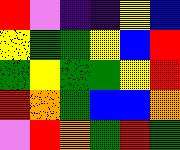[["red", "violet", "indigo", "indigo", "yellow", "blue"], ["yellow", "green", "green", "yellow", "blue", "red"], ["green", "yellow", "green", "green", "yellow", "red"], ["red", "orange", "green", "blue", "blue", "orange"], ["violet", "red", "orange", "green", "red", "green"]]